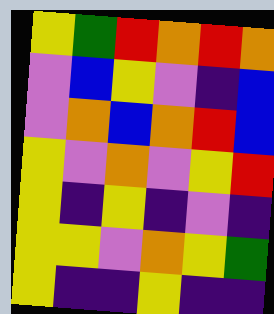[["yellow", "green", "red", "orange", "red", "orange"], ["violet", "blue", "yellow", "violet", "indigo", "blue"], ["violet", "orange", "blue", "orange", "red", "blue"], ["yellow", "violet", "orange", "violet", "yellow", "red"], ["yellow", "indigo", "yellow", "indigo", "violet", "indigo"], ["yellow", "yellow", "violet", "orange", "yellow", "green"], ["yellow", "indigo", "indigo", "yellow", "indigo", "indigo"]]